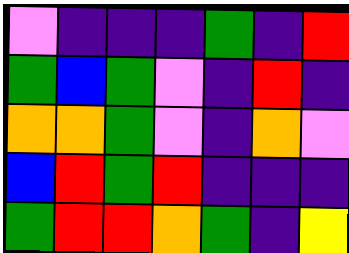[["violet", "indigo", "indigo", "indigo", "green", "indigo", "red"], ["green", "blue", "green", "violet", "indigo", "red", "indigo"], ["orange", "orange", "green", "violet", "indigo", "orange", "violet"], ["blue", "red", "green", "red", "indigo", "indigo", "indigo"], ["green", "red", "red", "orange", "green", "indigo", "yellow"]]